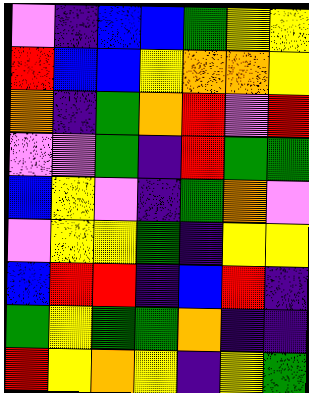[["violet", "indigo", "blue", "blue", "green", "yellow", "yellow"], ["red", "blue", "blue", "yellow", "orange", "orange", "yellow"], ["orange", "indigo", "green", "orange", "red", "violet", "red"], ["violet", "violet", "green", "indigo", "red", "green", "green"], ["blue", "yellow", "violet", "indigo", "green", "orange", "violet"], ["violet", "yellow", "yellow", "green", "indigo", "yellow", "yellow"], ["blue", "red", "red", "indigo", "blue", "red", "indigo"], ["green", "yellow", "green", "green", "orange", "indigo", "indigo"], ["red", "yellow", "orange", "yellow", "indigo", "yellow", "green"]]